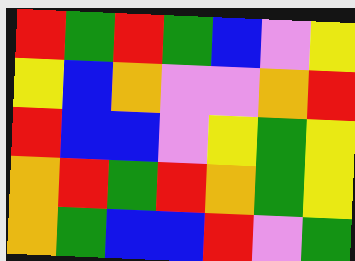[["red", "green", "red", "green", "blue", "violet", "yellow"], ["yellow", "blue", "orange", "violet", "violet", "orange", "red"], ["red", "blue", "blue", "violet", "yellow", "green", "yellow"], ["orange", "red", "green", "red", "orange", "green", "yellow"], ["orange", "green", "blue", "blue", "red", "violet", "green"]]